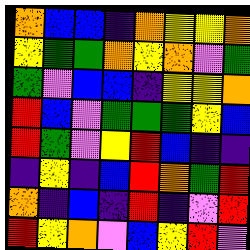[["orange", "blue", "blue", "indigo", "orange", "yellow", "yellow", "orange"], ["yellow", "green", "green", "orange", "yellow", "orange", "violet", "green"], ["green", "violet", "blue", "blue", "indigo", "yellow", "yellow", "orange"], ["red", "blue", "violet", "green", "green", "green", "yellow", "blue"], ["red", "green", "violet", "yellow", "red", "blue", "indigo", "indigo"], ["indigo", "yellow", "indigo", "blue", "red", "orange", "green", "red"], ["orange", "indigo", "blue", "indigo", "red", "indigo", "violet", "red"], ["red", "yellow", "orange", "violet", "blue", "yellow", "red", "violet"]]